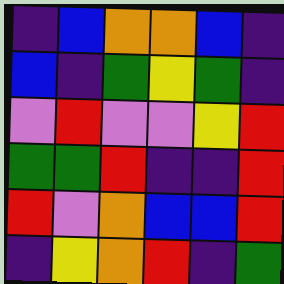[["indigo", "blue", "orange", "orange", "blue", "indigo"], ["blue", "indigo", "green", "yellow", "green", "indigo"], ["violet", "red", "violet", "violet", "yellow", "red"], ["green", "green", "red", "indigo", "indigo", "red"], ["red", "violet", "orange", "blue", "blue", "red"], ["indigo", "yellow", "orange", "red", "indigo", "green"]]